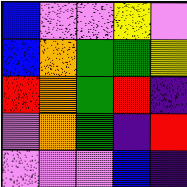[["blue", "violet", "violet", "yellow", "violet"], ["blue", "orange", "green", "green", "yellow"], ["red", "orange", "green", "red", "indigo"], ["violet", "orange", "green", "indigo", "red"], ["violet", "violet", "violet", "blue", "indigo"]]